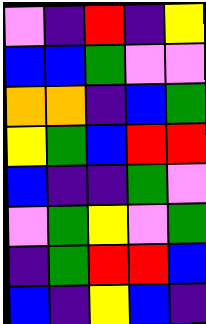[["violet", "indigo", "red", "indigo", "yellow"], ["blue", "blue", "green", "violet", "violet"], ["orange", "orange", "indigo", "blue", "green"], ["yellow", "green", "blue", "red", "red"], ["blue", "indigo", "indigo", "green", "violet"], ["violet", "green", "yellow", "violet", "green"], ["indigo", "green", "red", "red", "blue"], ["blue", "indigo", "yellow", "blue", "indigo"]]